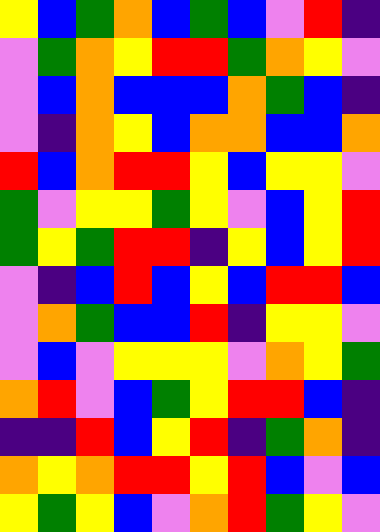[["yellow", "blue", "green", "orange", "blue", "green", "blue", "violet", "red", "indigo"], ["violet", "green", "orange", "yellow", "red", "red", "green", "orange", "yellow", "violet"], ["violet", "blue", "orange", "blue", "blue", "blue", "orange", "green", "blue", "indigo"], ["violet", "indigo", "orange", "yellow", "blue", "orange", "orange", "blue", "blue", "orange"], ["red", "blue", "orange", "red", "red", "yellow", "blue", "yellow", "yellow", "violet"], ["green", "violet", "yellow", "yellow", "green", "yellow", "violet", "blue", "yellow", "red"], ["green", "yellow", "green", "red", "red", "indigo", "yellow", "blue", "yellow", "red"], ["violet", "indigo", "blue", "red", "blue", "yellow", "blue", "red", "red", "blue"], ["violet", "orange", "green", "blue", "blue", "red", "indigo", "yellow", "yellow", "violet"], ["violet", "blue", "violet", "yellow", "yellow", "yellow", "violet", "orange", "yellow", "green"], ["orange", "red", "violet", "blue", "green", "yellow", "red", "red", "blue", "indigo"], ["indigo", "indigo", "red", "blue", "yellow", "red", "indigo", "green", "orange", "indigo"], ["orange", "yellow", "orange", "red", "red", "yellow", "red", "blue", "violet", "blue"], ["yellow", "green", "yellow", "blue", "violet", "orange", "red", "green", "yellow", "violet"]]